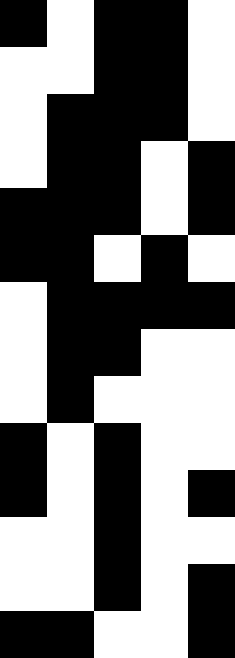[["black", "white", "black", "black", "white"], ["white", "white", "black", "black", "white"], ["white", "black", "black", "black", "white"], ["white", "black", "black", "white", "black"], ["black", "black", "black", "white", "black"], ["black", "black", "white", "black", "white"], ["white", "black", "black", "black", "black"], ["white", "black", "black", "white", "white"], ["white", "black", "white", "white", "white"], ["black", "white", "black", "white", "white"], ["black", "white", "black", "white", "black"], ["white", "white", "black", "white", "white"], ["white", "white", "black", "white", "black"], ["black", "black", "white", "white", "black"]]